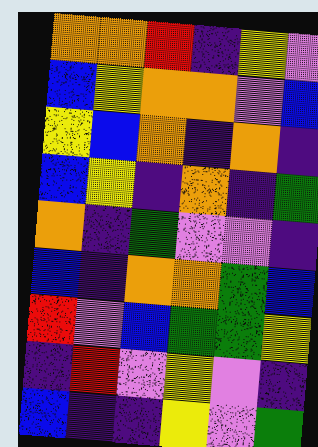[["orange", "orange", "red", "indigo", "yellow", "violet"], ["blue", "yellow", "orange", "orange", "violet", "blue"], ["yellow", "blue", "orange", "indigo", "orange", "indigo"], ["blue", "yellow", "indigo", "orange", "indigo", "green"], ["orange", "indigo", "green", "violet", "violet", "indigo"], ["blue", "indigo", "orange", "orange", "green", "blue"], ["red", "violet", "blue", "green", "green", "yellow"], ["indigo", "red", "violet", "yellow", "violet", "indigo"], ["blue", "indigo", "indigo", "yellow", "violet", "green"]]